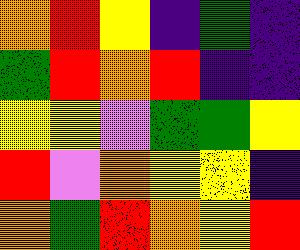[["orange", "red", "yellow", "indigo", "green", "indigo"], ["green", "red", "orange", "red", "indigo", "indigo"], ["yellow", "yellow", "violet", "green", "green", "yellow"], ["red", "violet", "orange", "yellow", "yellow", "indigo"], ["orange", "green", "red", "orange", "yellow", "red"]]